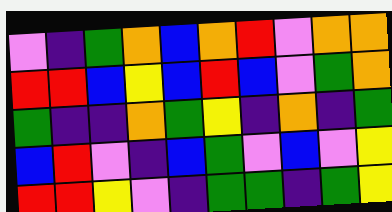[["violet", "indigo", "green", "orange", "blue", "orange", "red", "violet", "orange", "orange"], ["red", "red", "blue", "yellow", "blue", "red", "blue", "violet", "green", "orange"], ["green", "indigo", "indigo", "orange", "green", "yellow", "indigo", "orange", "indigo", "green"], ["blue", "red", "violet", "indigo", "blue", "green", "violet", "blue", "violet", "yellow"], ["red", "red", "yellow", "violet", "indigo", "green", "green", "indigo", "green", "yellow"]]